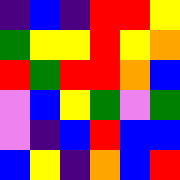[["indigo", "blue", "indigo", "red", "red", "yellow"], ["green", "yellow", "yellow", "red", "yellow", "orange"], ["red", "green", "red", "red", "orange", "blue"], ["violet", "blue", "yellow", "green", "violet", "green"], ["violet", "indigo", "blue", "red", "blue", "blue"], ["blue", "yellow", "indigo", "orange", "blue", "red"]]